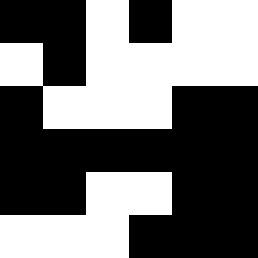[["black", "black", "white", "black", "white", "white"], ["white", "black", "white", "white", "white", "white"], ["black", "white", "white", "white", "black", "black"], ["black", "black", "black", "black", "black", "black"], ["black", "black", "white", "white", "black", "black"], ["white", "white", "white", "black", "black", "black"]]